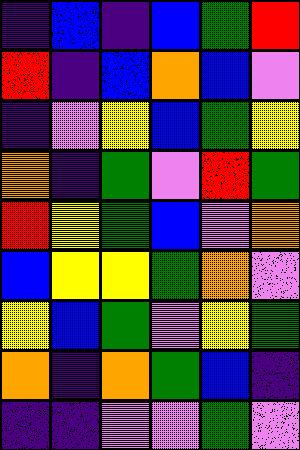[["indigo", "blue", "indigo", "blue", "green", "red"], ["red", "indigo", "blue", "orange", "blue", "violet"], ["indigo", "violet", "yellow", "blue", "green", "yellow"], ["orange", "indigo", "green", "violet", "red", "green"], ["red", "yellow", "green", "blue", "violet", "orange"], ["blue", "yellow", "yellow", "green", "orange", "violet"], ["yellow", "blue", "green", "violet", "yellow", "green"], ["orange", "indigo", "orange", "green", "blue", "indigo"], ["indigo", "indigo", "violet", "violet", "green", "violet"]]